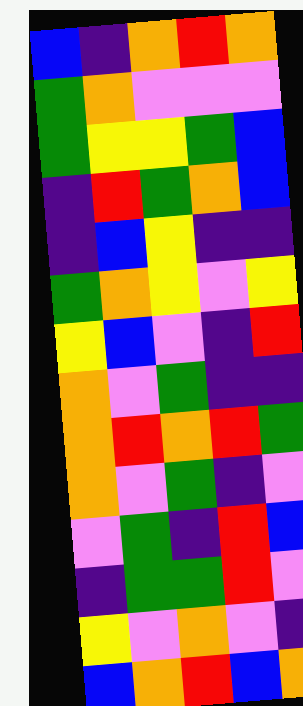[["blue", "indigo", "orange", "red", "orange"], ["green", "orange", "violet", "violet", "violet"], ["green", "yellow", "yellow", "green", "blue"], ["indigo", "red", "green", "orange", "blue"], ["indigo", "blue", "yellow", "indigo", "indigo"], ["green", "orange", "yellow", "violet", "yellow"], ["yellow", "blue", "violet", "indigo", "red"], ["orange", "violet", "green", "indigo", "indigo"], ["orange", "red", "orange", "red", "green"], ["orange", "violet", "green", "indigo", "violet"], ["violet", "green", "indigo", "red", "blue"], ["indigo", "green", "green", "red", "violet"], ["yellow", "violet", "orange", "violet", "indigo"], ["blue", "orange", "red", "blue", "orange"]]